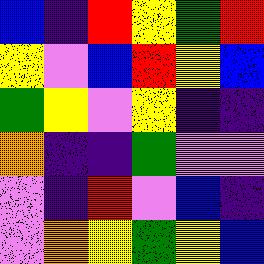[["blue", "indigo", "red", "yellow", "green", "red"], ["yellow", "violet", "blue", "red", "yellow", "blue"], ["green", "yellow", "violet", "yellow", "indigo", "indigo"], ["orange", "indigo", "indigo", "green", "violet", "violet"], ["violet", "indigo", "red", "violet", "blue", "indigo"], ["violet", "orange", "yellow", "green", "yellow", "blue"]]